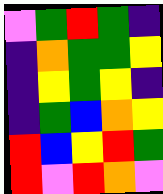[["violet", "green", "red", "green", "indigo"], ["indigo", "orange", "green", "green", "yellow"], ["indigo", "yellow", "green", "yellow", "indigo"], ["indigo", "green", "blue", "orange", "yellow"], ["red", "blue", "yellow", "red", "green"], ["red", "violet", "red", "orange", "violet"]]